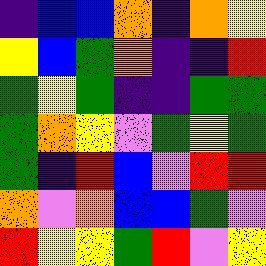[["indigo", "blue", "blue", "orange", "indigo", "orange", "yellow"], ["yellow", "blue", "green", "orange", "indigo", "indigo", "red"], ["green", "yellow", "green", "indigo", "indigo", "green", "green"], ["green", "orange", "yellow", "violet", "green", "yellow", "green"], ["green", "indigo", "red", "blue", "violet", "red", "red"], ["orange", "violet", "orange", "blue", "blue", "green", "violet"], ["red", "yellow", "yellow", "green", "red", "violet", "yellow"]]